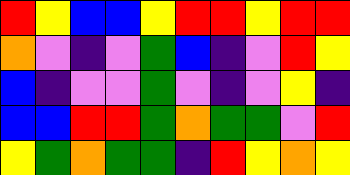[["red", "yellow", "blue", "blue", "yellow", "red", "red", "yellow", "red", "red"], ["orange", "violet", "indigo", "violet", "green", "blue", "indigo", "violet", "red", "yellow"], ["blue", "indigo", "violet", "violet", "green", "violet", "indigo", "violet", "yellow", "indigo"], ["blue", "blue", "red", "red", "green", "orange", "green", "green", "violet", "red"], ["yellow", "green", "orange", "green", "green", "indigo", "red", "yellow", "orange", "yellow"]]